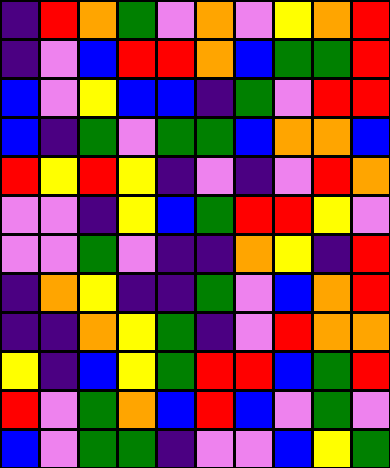[["indigo", "red", "orange", "green", "violet", "orange", "violet", "yellow", "orange", "red"], ["indigo", "violet", "blue", "red", "red", "orange", "blue", "green", "green", "red"], ["blue", "violet", "yellow", "blue", "blue", "indigo", "green", "violet", "red", "red"], ["blue", "indigo", "green", "violet", "green", "green", "blue", "orange", "orange", "blue"], ["red", "yellow", "red", "yellow", "indigo", "violet", "indigo", "violet", "red", "orange"], ["violet", "violet", "indigo", "yellow", "blue", "green", "red", "red", "yellow", "violet"], ["violet", "violet", "green", "violet", "indigo", "indigo", "orange", "yellow", "indigo", "red"], ["indigo", "orange", "yellow", "indigo", "indigo", "green", "violet", "blue", "orange", "red"], ["indigo", "indigo", "orange", "yellow", "green", "indigo", "violet", "red", "orange", "orange"], ["yellow", "indigo", "blue", "yellow", "green", "red", "red", "blue", "green", "red"], ["red", "violet", "green", "orange", "blue", "red", "blue", "violet", "green", "violet"], ["blue", "violet", "green", "green", "indigo", "violet", "violet", "blue", "yellow", "green"]]